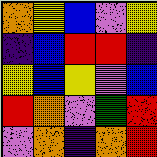[["orange", "yellow", "blue", "violet", "yellow"], ["indigo", "blue", "red", "red", "indigo"], ["yellow", "blue", "yellow", "violet", "blue"], ["red", "orange", "violet", "green", "red"], ["violet", "orange", "indigo", "orange", "red"]]